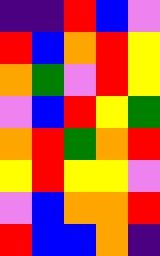[["indigo", "indigo", "red", "blue", "violet"], ["red", "blue", "orange", "red", "yellow"], ["orange", "green", "violet", "red", "yellow"], ["violet", "blue", "red", "yellow", "green"], ["orange", "red", "green", "orange", "red"], ["yellow", "red", "yellow", "yellow", "violet"], ["violet", "blue", "orange", "orange", "red"], ["red", "blue", "blue", "orange", "indigo"]]